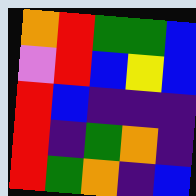[["orange", "red", "green", "green", "blue"], ["violet", "red", "blue", "yellow", "blue"], ["red", "blue", "indigo", "indigo", "indigo"], ["red", "indigo", "green", "orange", "indigo"], ["red", "green", "orange", "indigo", "blue"]]